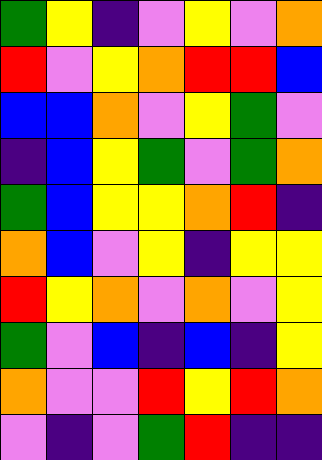[["green", "yellow", "indigo", "violet", "yellow", "violet", "orange"], ["red", "violet", "yellow", "orange", "red", "red", "blue"], ["blue", "blue", "orange", "violet", "yellow", "green", "violet"], ["indigo", "blue", "yellow", "green", "violet", "green", "orange"], ["green", "blue", "yellow", "yellow", "orange", "red", "indigo"], ["orange", "blue", "violet", "yellow", "indigo", "yellow", "yellow"], ["red", "yellow", "orange", "violet", "orange", "violet", "yellow"], ["green", "violet", "blue", "indigo", "blue", "indigo", "yellow"], ["orange", "violet", "violet", "red", "yellow", "red", "orange"], ["violet", "indigo", "violet", "green", "red", "indigo", "indigo"]]